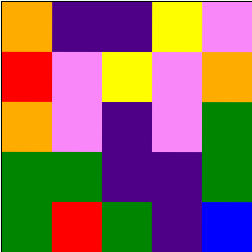[["orange", "indigo", "indigo", "yellow", "violet"], ["red", "violet", "yellow", "violet", "orange"], ["orange", "violet", "indigo", "violet", "green"], ["green", "green", "indigo", "indigo", "green"], ["green", "red", "green", "indigo", "blue"]]